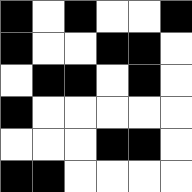[["black", "white", "black", "white", "white", "black"], ["black", "white", "white", "black", "black", "white"], ["white", "black", "black", "white", "black", "white"], ["black", "white", "white", "white", "white", "white"], ["white", "white", "white", "black", "black", "white"], ["black", "black", "white", "white", "white", "white"]]